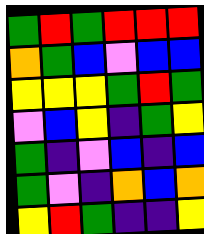[["green", "red", "green", "red", "red", "red"], ["orange", "green", "blue", "violet", "blue", "blue"], ["yellow", "yellow", "yellow", "green", "red", "green"], ["violet", "blue", "yellow", "indigo", "green", "yellow"], ["green", "indigo", "violet", "blue", "indigo", "blue"], ["green", "violet", "indigo", "orange", "blue", "orange"], ["yellow", "red", "green", "indigo", "indigo", "yellow"]]